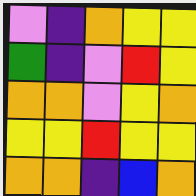[["violet", "indigo", "orange", "yellow", "yellow"], ["green", "indigo", "violet", "red", "yellow"], ["orange", "orange", "violet", "yellow", "orange"], ["yellow", "yellow", "red", "yellow", "yellow"], ["orange", "orange", "indigo", "blue", "orange"]]